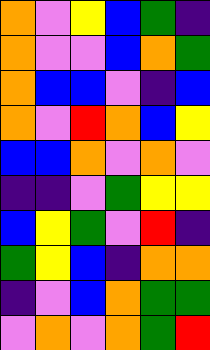[["orange", "violet", "yellow", "blue", "green", "indigo"], ["orange", "violet", "violet", "blue", "orange", "green"], ["orange", "blue", "blue", "violet", "indigo", "blue"], ["orange", "violet", "red", "orange", "blue", "yellow"], ["blue", "blue", "orange", "violet", "orange", "violet"], ["indigo", "indigo", "violet", "green", "yellow", "yellow"], ["blue", "yellow", "green", "violet", "red", "indigo"], ["green", "yellow", "blue", "indigo", "orange", "orange"], ["indigo", "violet", "blue", "orange", "green", "green"], ["violet", "orange", "violet", "orange", "green", "red"]]